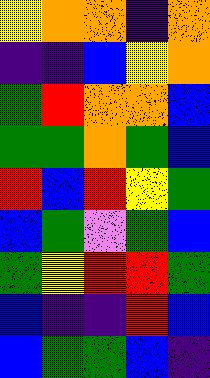[["yellow", "orange", "orange", "indigo", "orange"], ["indigo", "indigo", "blue", "yellow", "orange"], ["green", "red", "orange", "orange", "blue"], ["green", "green", "orange", "green", "blue"], ["red", "blue", "red", "yellow", "green"], ["blue", "green", "violet", "green", "blue"], ["green", "yellow", "red", "red", "green"], ["blue", "indigo", "indigo", "red", "blue"], ["blue", "green", "green", "blue", "indigo"]]